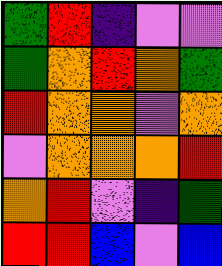[["green", "red", "indigo", "violet", "violet"], ["green", "orange", "red", "orange", "green"], ["red", "orange", "orange", "violet", "orange"], ["violet", "orange", "orange", "orange", "red"], ["orange", "red", "violet", "indigo", "green"], ["red", "red", "blue", "violet", "blue"]]